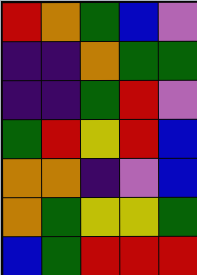[["red", "orange", "green", "blue", "violet"], ["indigo", "indigo", "orange", "green", "green"], ["indigo", "indigo", "green", "red", "violet"], ["green", "red", "yellow", "red", "blue"], ["orange", "orange", "indigo", "violet", "blue"], ["orange", "green", "yellow", "yellow", "green"], ["blue", "green", "red", "red", "red"]]